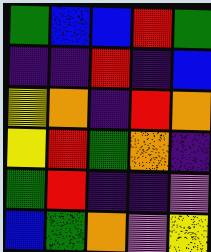[["green", "blue", "blue", "red", "green"], ["indigo", "indigo", "red", "indigo", "blue"], ["yellow", "orange", "indigo", "red", "orange"], ["yellow", "red", "green", "orange", "indigo"], ["green", "red", "indigo", "indigo", "violet"], ["blue", "green", "orange", "violet", "yellow"]]